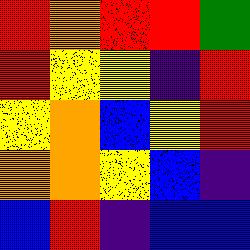[["red", "orange", "red", "red", "green"], ["red", "yellow", "yellow", "indigo", "red"], ["yellow", "orange", "blue", "yellow", "red"], ["orange", "orange", "yellow", "blue", "indigo"], ["blue", "red", "indigo", "blue", "blue"]]